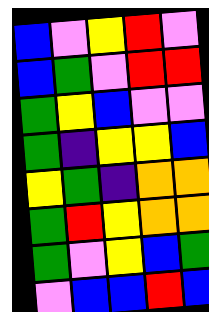[["blue", "violet", "yellow", "red", "violet"], ["blue", "green", "violet", "red", "red"], ["green", "yellow", "blue", "violet", "violet"], ["green", "indigo", "yellow", "yellow", "blue"], ["yellow", "green", "indigo", "orange", "orange"], ["green", "red", "yellow", "orange", "orange"], ["green", "violet", "yellow", "blue", "green"], ["violet", "blue", "blue", "red", "blue"]]